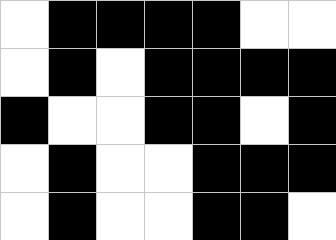[["white", "black", "black", "black", "black", "white", "white"], ["white", "black", "white", "black", "black", "black", "black"], ["black", "white", "white", "black", "black", "white", "black"], ["white", "black", "white", "white", "black", "black", "black"], ["white", "black", "white", "white", "black", "black", "white"]]